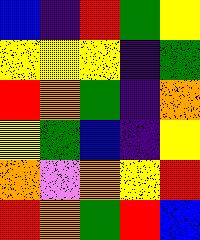[["blue", "indigo", "red", "green", "yellow"], ["yellow", "yellow", "yellow", "indigo", "green"], ["red", "orange", "green", "indigo", "orange"], ["yellow", "green", "blue", "indigo", "yellow"], ["orange", "violet", "orange", "yellow", "red"], ["red", "orange", "green", "red", "blue"]]